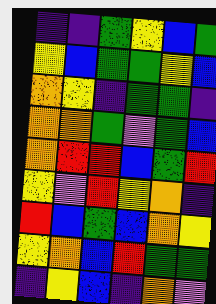[["indigo", "indigo", "green", "yellow", "blue", "green"], ["yellow", "blue", "green", "green", "yellow", "blue"], ["orange", "yellow", "indigo", "green", "green", "indigo"], ["orange", "orange", "green", "violet", "green", "blue"], ["orange", "red", "red", "blue", "green", "red"], ["yellow", "violet", "red", "yellow", "orange", "indigo"], ["red", "blue", "green", "blue", "orange", "yellow"], ["yellow", "orange", "blue", "red", "green", "green"], ["indigo", "yellow", "blue", "indigo", "orange", "violet"]]